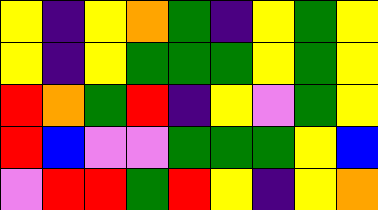[["yellow", "indigo", "yellow", "orange", "green", "indigo", "yellow", "green", "yellow"], ["yellow", "indigo", "yellow", "green", "green", "green", "yellow", "green", "yellow"], ["red", "orange", "green", "red", "indigo", "yellow", "violet", "green", "yellow"], ["red", "blue", "violet", "violet", "green", "green", "green", "yellow", "blue"], ["violet", "red", "red", "green", "red", "yellow", "indigo", "yellow", "orange"]]